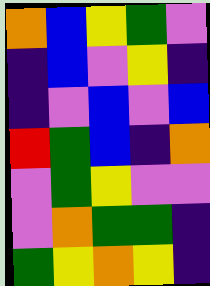[["orange", "blue", "yellow", "green", "violet"], ["indigo", "blue", "violet", "yellow", "indigo"], ["indigo", "violet", "blue", "violet", "blue"], ["red", "green", "blue", "indigo", "orange"], ["violet", "green", "yellow", "violet", "violet"], ["violet", "orange", "green", "green", "indigo"], ["green", "yellow", "orange", "yellow", "indigo"]]